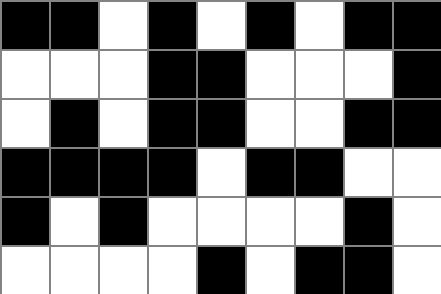[["black", "black", "white", "black", "white", "black", "white", "black", "black"], ["white", "white", "white", "black", "black", "white", "white", "white", "black"], ["white", "black", "white", "black", "black", "white", "white", "black", "black"], ["black", "black", "black", "black", "white", "black", "black", "white", "white"], ["black", "white", "black", "white", "white", "white", "white", "black", "white"], ["white", "white", "white", "white", "black", "white", "black", "black", "white"]]